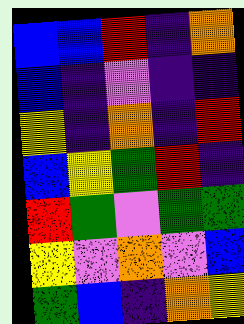[["blue", "blue", "red", "indigo", "orange"], ["blue", "indigo", "violet", "indigo", "indigo"], ["yellow", "indigo", "orange", "indigo", "red"], ["blue", "yellow", "green", "red", "indigo"], ["red", "green", "violet", "green", "green"], ["yellow", "violet", "orange", "violet", "blue"], ["green", "blue", "indigo", "orange", "yellow"]]